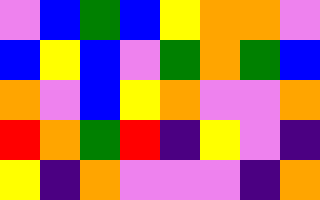[["violet", "blue", "green", "blue", "yellow", "orange", "orange", "violet"], ["blue", "yellow", "blue", "violet", "green", "orange", "green", "blue"], ["orange", "violet", "blue", "yellow", "orange", "violet", "violet", "orange"], ["red", "orange", "green", "red", "indigo", "yellow", "violet", "indigo"], ["yellow", "indigo", "orange", "violet", "violet", "violet", "indigo", "orange"]]